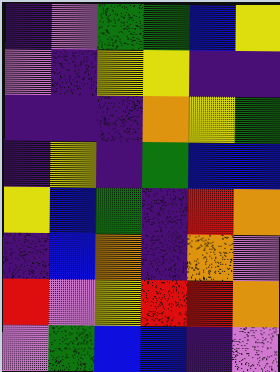[["indigo", "violet", "green", "green", "blue", "yellow"], ["violet", "indigo", "yellow", "yellow", "indigo", "indigo"], ["indigo", "indigo", "indigo", "orange", "yellow", "green"], ["indigo", "yellow", "indigo", "green", "blue", "blue"], ["yellow", "blue", "green", "indigo", "red", "orange"], ["indigo", "blue", "orange", "indigo", "orange", "violet"], ["red", "violet", "yellow", "red", "red", "orange"], ["violet", "green", "blue", "blue", "indigo", "violet"]]